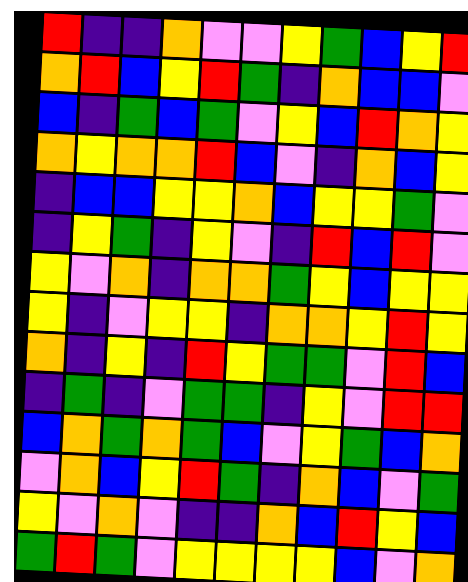[["red", "indigo", "indigo", "orange", "violet", "violet", "yellow", "green", "blue", "yellow", "red"], ["orange", "red", "blue", "yellow", "red", "green", "indigo", "orange", "blue", "blue", "violet"], ["blue", "indigo", "green", "blue", "green", "violet", "yellow", "blue", "red", "orange", "yellow"], ["orange", "yellow", "orange", "orange", "red", "blue", "violet", "indigo", "orange", "blue", "yellow"], ["indigo", "blue", "blue", "yellow", "yellow", "orange", "blue", "yellow", "yellow", "green", "violet"], ["indigo", "yellow", "green", "indigo", "yellow", "violet", "indigo", "red", "blue", "red", "violet"], ["yellow", "violet", "orange", "indigo", "orange", "orange", "green", "yellow", "blue", "yellow", "yellow"], ["yellow", "indigo", "violet", "yellow", "yellow", "indigo", "orange", "orange", "yellow", "red", "yellow"], ["orange", "indigo", "yellow", "indigo", "red", "yellow", "green", "green", "violet", "red", "blue"], ["indigo", "green", "indigo", "violet", "green", "green", "indigo", "yellow", "violet", "red", "red"], ["blue", "orange", "green", "orange", "green", "blue", "violet", "yellow", "green", "blue", "orange"], ["violet", "orange", "blue", "yellow", "red", "green", "indigo", "orange", "blue", "violet", "green"], ["yellow", "violet", "orange", "violet", "indigo", "indigo", "orange", "blue", "red", "yellow", "blue"], ["green", "red", "green", "violet", "yellow", "yellow", "yellow", "yellow", "blue", "violet", "orange"]]